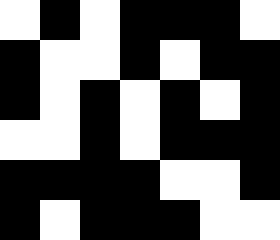[["white", "black", "white", "black", "black", "black", "white"], ["black", "white", "white", "black", "white", "black", "black"], ["black", "white", "black", "white", "black", "white", "black"], ["white", "white", "black", "white", "black", "black", "black"], ["black", "black", "black", "black", "white", "white", "black"], ["black", "white", "black", "black", "black", "white", "white"]]